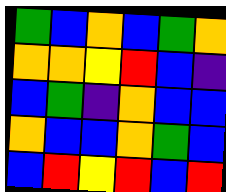[["green", "blue", "orange", "blue", "green", "orange"], ["orange", "orange", "yellow", "red", "blue", "indigo"], ["blue", "green", "indigo", "orange", "blue", "blue"], ["orange", "blue", "blue", "orange", "green", "blue"], ["blue", "red", "yellow", "red", "blue", "red"]]